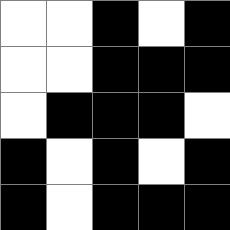[["white", "white", "black", "white", "black"], ["white", "white", "black", "black", "black"], ["white", "black", "black", "black", "white"], ["black", "white", "black", "white", "black"], ["black", "white", "black", "black", "black"]]